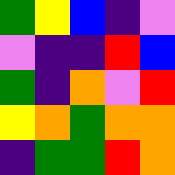[["green", "yellow", "blue", "indigo", "violet"], ["violet", "indigo", "indigo", "red", "blue"], ["green", "indigo", "orange", "violet", "red"], ["yellow", "orange", "green", "orange", "orange"], ["indigo", "green", "green", "red", "orange"]]